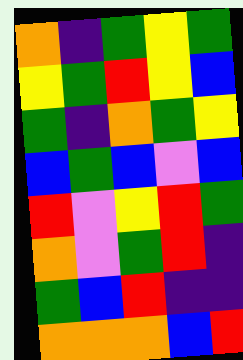[["orange", "indigo", "green", "yellow", "green"], ["yellow", "green", "red", "yellow", "blue"], ["green", "indigo", "orange", "green", "yellow"], ["blue", "green", "blue", "violet", "blue"], ["red", "violet", "yellow", "red", "green"], ["orange", "violet", "green", "red", "indigo"], ["green", "blue", "red", "indigo", "indigo"], ["orange", "orange", "orange", "blue", "red"]]